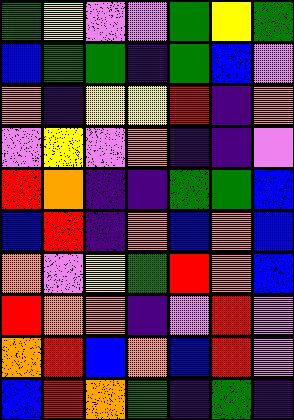[["green", "yellow", "violet", "violet", "green", "yellow", "green"], ["blue", "green", "green", "indigo", "green", "blue", "violet"], ["orange", "indigo", "yellow", "yellow", "red", "indigo", "orange"], ["violet", "yellow", "violet", "orange", "indigo", "indigo", "violet"], ["red", "orange", "indigo", "indigo", "green", "green", "blue"], ["blue", "red", "indigo", "orange", "blue", "orange", "blue"], ["orange", "violet", "yellow", "green", "red", "orange", "blue"], ["red", "orange", "orange", "indigo", "violet", "red", "violet"], ["orange", "red", "blue", "orange", "blue", "red", "violet"], ["blue", "red", "orange", "green", "indigo", "green", "indigo"]]